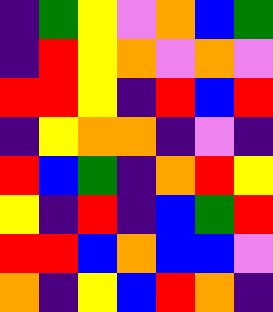[["indigo", "green", "yellow", "violet", "orange", "blue", "green"], ["indigo", "red", "yellow", "orange", "violet", "orange", "violet"], ["red", "red", "yellow", "indigo", "red", "blue", "red"], ["indigo", "yellow", "orange", "orange", "indigo", "violet", "indigo"], ["red", "blue", "green", "indigo", "orange", "red", "yellow"], ["yellow", "indigo", "red", "indigo", "blue", "green", "red"], ["red", "red", "blue", "orange", "blue", "blue", "violet"], ["orange", "indigo", "yellow", "blue", "red", "orange", "indigo"]]